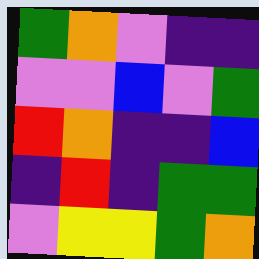[["green", "orange", "violet", "indigo", "indigo"], ["violet", "violet", "blue", "violet", "green"], ["red", "orange", "indigo", "indigo", "blue"], ["indigo", "red", "indigo", "green", "green"], ["violet", "yellow", "yellow", "green", "orange"]]